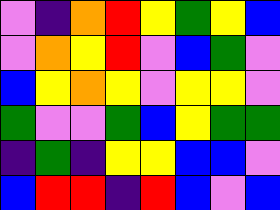[["violet", "indigo", "orange", "red", "yellow", "green", "yellow", "blue"], ["violet", "orange", "yellow", "red", "violet", "blue", "green", "violet"], ["blue", "yellow", "orange", "yellow", "violet", "yellow", "yellow", "violet"], ["green", "violet", "violet", "green", "blue", "yellow", "green", "green"], ["indigo", "green", "indigo", "yellow", "yellow", "blue", "blue", "violet"], ["blue", "red", "red", "indigo", "red", "blue", "violet", "blue"]]